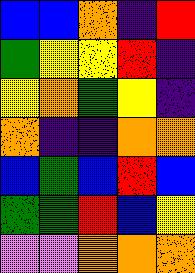[["blue", "blue", "orange", "indigo", "red"], ["green", "yellow", "yellow", "red", "indigo"], ["yellow", "orange", "green", "yellow", "indigo"], ["orange", "indigo", "indigo", "orange", "orange"], ["blue", "green", "blue", "red", "blue"], ["green", "green", "red", "blue", "yellow"], ["violet", "violet", "orange", "orange", "orange"]]